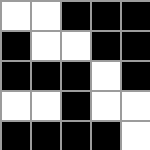[["white", "white", "black", "black", "black"], ["black", "white", "white", "black", "black"], ["black", "black", "black", "white", "black"], ["white", "white", "black", "white", "white"], ["black", "black", "black", "black", "white"]]